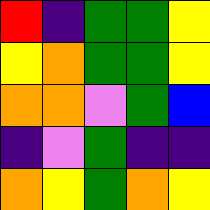[["red", "indigo", "green", "green", "yellow"], ["yellow", "orange", "green", "green", "yellow"], ["orange", "orange", "violet", "green", "blue"], ["indigo", "violet", "green", "indigo", "indigo"], ["orange", "yellow", "green", "orange", "yellow"]]